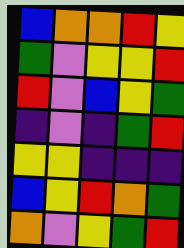[["blue", "orange", "orange", "red", "yellow"], ["green", "violet", "yellow", "yellow", "red"], ["red", "violet", "blue", "yellow", "green"], ["indigo", "violet", "indigo", "green", "red"], ["yellow", "yellow", "indigo", "indigo", "indigo"], ["blue", "yellow", "red", "orange", "green"], ["orange", "violet", "yellow", "green", "red"]]